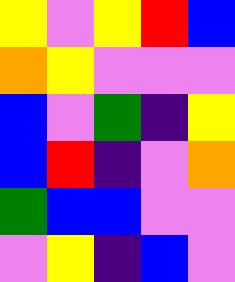[["yellow", "violet", "yellow", "red", "blue"], ["orange", "yellow", "violet", "violet", "violet"], ["blue", "violet", "green", "indigo", "yellow"], ["blue", "red", "indigo", "violet", "orange"], ["green", "blue", "blue", "violet", "violet"], ["violet", "yellow", "indigo", "blue", "violet"]]